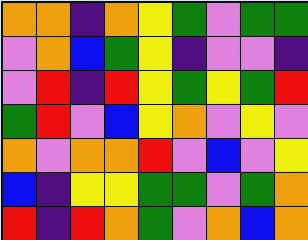[["orange", "orange", "indigo", "orange", "yellow", "green", "violet", "green", "green"], ["violet", "orange", "blue", "green", "yellow", "indigo", "violet", "violet", "indigo"], ["violet", "red", "indigo", "red", "yellow", "green", "yellow", "green", "red"], ["green", "red", "violet", "blue", "yellow", "orange", "violet", "yellow", "violet"], ["orange", "violet", "orange", "orange", "red", "violet", "blue", "violet", "yellow"], ["blue", "indigo", "yellow", "yellow", "green", "green", "violet", "green", "orange"], ["red", "indigo", "red", "orange", "green", "violet", "orange", "blue", "orange"]]